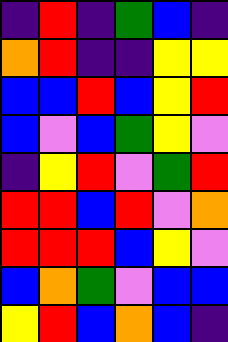[["indigo", "red", "indigo", "green", "blue", "indigo"], ["orange", "red", "indigo", "indigo", "yellow", "yellow"], ["blue", "blue", "red", "blue", "yellow", "red"], ["blue", "violet", "blue", "green", "yellow", "violet"], ["indigo", "yellow", "red", "violet", "green", "red"], ["red", "red", "blue", "red", "violet", "orange"], ["red", "red", "red", "blue", "yellow", "violet"], ["blue", "orange", "green", "violet", "blue", "blue"], ["yellow", "red", "blue", "orange", "blue", "indigo"]]